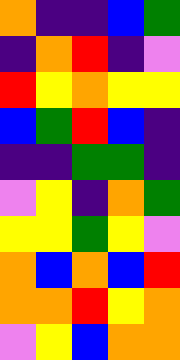[["orange", "indigo", "indigo", "blue", "green"], ["indigo", "orange", "red", "indigo", "violet"], ["red", "yellow", "orange", "yellow", "yellow"], ["blue", "green", "red", "blue", "indigo"], ["indigo", "indigo", "green", "green", "indigo"], ["violet", "yellow", "indigo", "orange", "green"], ["yellow", "yellow", "green", "yellow", "violet"], ["orange", "blue", "orange", "blue", "red"], ["orange", "orange", "red", "yellow", "orange"], ["violet", "yellow", "blue", "orange", "orange"]]